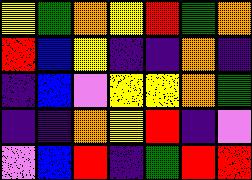[["yellow", "green", "orange", "yellow", "red", "green", "orange"], ["red", "blue", "yellow", "indigo", "indigo", "orange", "indigo"], ["indigo", "blue", "violet", "yellow", "yellow", "orange", "green"], ["indigo", "indigo", "orange", "yellow", "red", "indigo", "violet"], ["violet", "blue", "red", "indigo", "green", "red", "red"]]